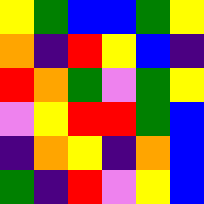[["yellow", "green", "blue", "blue", "green", "yellow"], ["orange", "indigo", "red", "yellow", "blue", "indigo"], ["red", "orange", "green", "violet", "green", "yellow"], ["violet", "yellow", "red", "red", "green", "blue"], ["indigo", "orange", "yellow", "indigo", "orange", "blue"], ["green", "indigo", "red", "violet", "yellow", "blue"]]